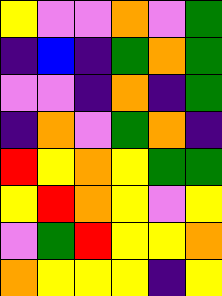[["yellow", "violet", "violet", "orange", "violet", "green"], ["indigo", "blue", "indigo", "green", "orange", "green"], ["violet", "violet", "indigo", "orange", "indigo", "green"], ["indigo", "orange", "violet", "green", "orange", "indigo"], ["red", "yellow", "orange", "yellow", "green", "green"], ["yellow", "red", "orange", "yellow", "violet", "yellow"], ["violet", "green", "red", "yellow", "yellow", "orange"], ["orange", "yellow", "yellow", "yellow", "indigo", "yellow"]]